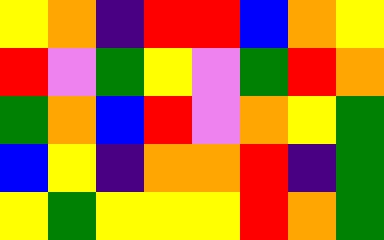[["yellow", "orange", "indigo", "red", "red", "blue", "orange", "yellow"], ["red", "violet", "green", "yellow", "violet", "green", "red", "orange"], ["green", "orange", "blue", "red", "violet", "orange", "yellow", "green"], ["blue", "yellow", "indigo", "orange", "orange", "red", "indigo", "green"], ["yellow", "green", "yellow", "yellow", "yellow", "red", "orange", "green"]]